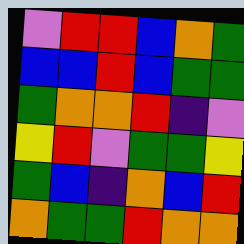[["violet", "red", "red", "blue", "orange", "green"], ["blue", "blue", "red", "blue", "green", "green"], ["green", "orange", "orange", "red", "indigo", "violet"], ["yellow", "red", "violet", "green", "green", "yellow"], ["green", "blue", "indigo", "orange", "blue", "red"], ["orange", "green", "green", "red", "orange", "orange"]]